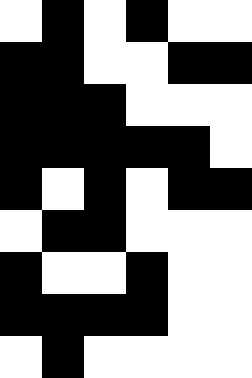[["white", "black", "white", "black", "white", "white"], ["black", "black", "white", "white", "black", "black"], ["black", "black", "black", "white", "white", "white"], ["black", "black", "black", "black", "black", "white"], ["black", "white", "black", "white", "black", "black"], ["white", "black", "black", "white", "white", "white"], ["black", "white", "white", "black", "white", "white"], ["black", "black", "black", "black", "white", "white"], ["white", "black", "white", "white", "white", "white"]]